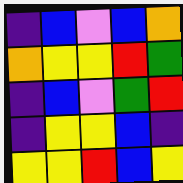[["indigo", "blue", "violet", "blue", "orange"], ["orange", "yellow", "yellow", "red", "green"], ["indigo", "blue", "violet", "green", "red"], ["indigo", "yellow", "yellow", "blue", "indigo"], ["yellow", "yellow", "red", "blue", "yellow"]]